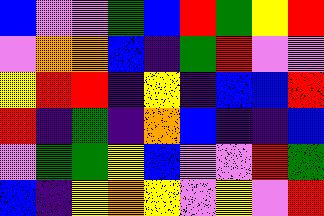[["blue", "violet", "violet", "green", "blue", "red", "green", "yellow", "red"], ["violet", "orange", "orange", "blue", "indigo", "green", "red", "violet", "violet"], ["yellow", "red", "red", "indigo", "yellow", "indigo", "blue", "blue", "red"], ["red", "indigo", "green", "indigo", "orange", "blue", "indigo", "indigo", "blue"], ["violet", "green", "green", "yellow", "blue", "violet", "violet", "red", "green"], ["blue", "indigo", "yellow", "orange", "yellow", "violet", "yellow", "violet", "red"]]